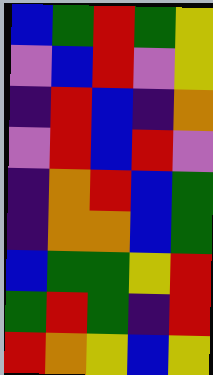[["blue", "green", "red", "green", "yellow"], ["violet", "blue", "red", "violet", "yellow"], ["indigo", "red", "blue", "indigo", "orange"], ["violet", "red", "blue", "red", "violet"], ["indigo", "orange", "red", "blue", "green"], ["indigo", "orange", "orange", "blue", "green"], ["blue", "green", "green", "yellow", "red"], ["green", "red", "green", "indigo", "red"], ["red", "orange", "yellow", "blue", "yellow"]]